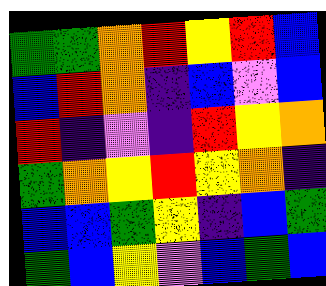[["green", "green", "orange", "red", "yellow", "red", "blue"], ["blue", "red", "orange", "indigo", "blue", "violet", "blue"], ["red", "indigo", "violet", "indigo", "red", "yellow", "orange"], ["green", "orange", "yellow", "red", "yellow", "orange", "indigo"], ["blue", "blue", "green", "yellow", "indigo", "blue", "green"], ["green", "blue", "yellow", "violet", "blue", "green", "blue"]]